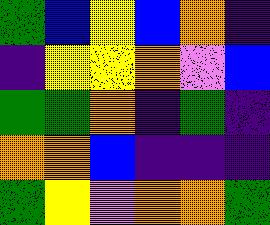[["green", "blue", "yellow", "blue", "orange", "indigo"], ["indigo", "yellow", "yellow", "orange", "violet", "blue"], ["green", "green", "orange", "indigo", "green", "indigo"], ["orange", "orange", "blue", "indigo", "indigo", "indigo"], ["green", "yellow", "violet", "orange", "orange", "green"]]